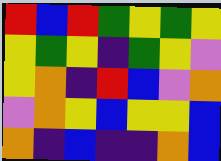[["red", "blue", "red", "green", "yellow", "green", "yellow"], ["yellow", "green", "yellow", "indigo", "green", "yellow", "violet"], ["yellow", "orange", "indigo", "red", "blue", "violet", "orange"], ["violet", "orange", "yellow", "blue", "yellow", "yellow", "blue"], ["orange", "indigo", "blue", "indigo", "indigo", "orange", "blue"]]